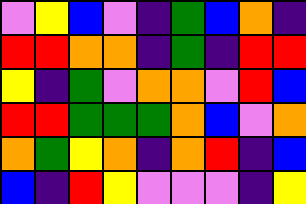[["violet", "yellow", "blue", "violet", "indigo", "green", "blue", "orange", "indigo"], ["red", "red", "orange", "orange", "indigo", "green", "indigo", "red", "red"], ["yellow", "indigo", "green", "violet", "orange", "orange", "violet", "red", "blue"], ["red", "red", "green", "green", "green", "orange", "blue", "violet", "orange"], ["orange", "green", "yellow", "orange", "indigo", "orange", "red", "indigo", "blue"], ["blue", "indigo", "red", "yellow", "violet", "violet", "violet", "indigo", "yellow"]]